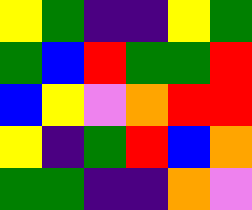[["yellow", "green", "indigo", "indigo", "yellow", "green"], ["green", "blue", "red", "green", "green", "red"], ["blue", "yellow", "violet", "orange", "red", "red"], ["yellow", "indigo", "green", "red", "blue", "orange"], ["green", "green", "indigo", "indigo", "orange", "violet"]]